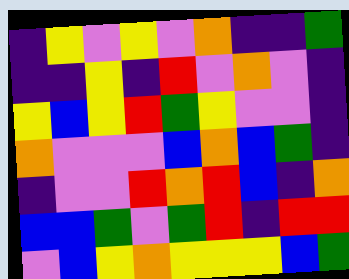[["indigo", "yellow", "violet", "yellow", "violet", "orange", "indigo", "indigo", "green"], ["indigo", "indigo", "yellow", "indigo", "red", "violet", "orange", "violet", "indigo"], ["yellow", "blue", "yellow", "red", "green", "yellow", "violet", "violet", "indigo"], ["orange", "violet", "violet", "violet", "blue", "orange", "blue", "green", "indigo"], ["indigo", "violet", "violet", "red", "orange", "red", "blue", "indigo", "orange"], ["blue", "blue", "green", "violet", "green", "red", "indigo", "red", "red"], ["violet", "blue", "yellow", "orange", "yellow", "yellow", "yellow", "blue", "green"]]